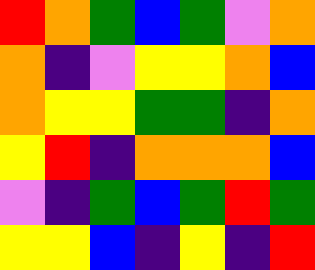[["red", "orange", "green", "blue", "green", "violet", "orange"], ["orange", "indigo", "violet", "yellow", "yellow", "orange", "blue"], ["orange", "yellow", "yellow", "green", "green", "indigo", "orange"], ["yellow", "red", "indigo", "orange", "orange", "orange", "blue"], ["violet", "indigo", "green", "blue", "green", "red", "green"], ["yellow", "yellow", "blue", "indigo", "yellow", "indigo", "red"]]